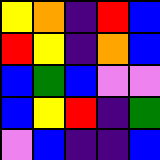[["yellow", "orange", "indigo", "red", "blue"], ["red", "yellow", "indigo", "orange", "blue"], ["blue", "green", "blue", "violet", "violet"], ["blue", "yellow", "red", "indigo", "green"], ["violet", "blue", "indigo", "indigo", "blue"]]